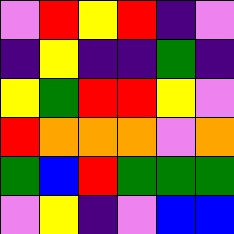[["violet", "red", "yellow", "red", "indigo", "violet"], ["indigo", "yellow", "indigo", "indigo", "green", "indigo"], ["yellow", "green", "red", "red", "yellow", "violet"], ["red", "orange", "orange", "orange", "violet", "orange"], ["green", "blue", "red", "green", "green", "green"], ["violet", "yellow", "indigo", "violet", "blue", "blue"]]